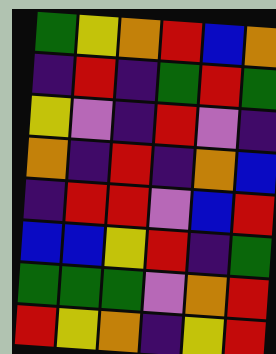[["green", "yellow", "orange", "red", "blue", "orange"], ["indigo", "red", "indigo", "green", "red", "green"], ["yellow", "violet", "indigo", "red", "violet", "indigo"], ["orange", "indigo", "red", "indigo", "orange", "blue"], ["indigo", "red", "red", "violet", "blue", "red"], ["blue", "blue", "yellow", "red", "indigo", "green"], ["green", "green", "green", "violet", "orange", "red"], ["red", "yellow", "orange", "indigo", "yellow", "red"]]